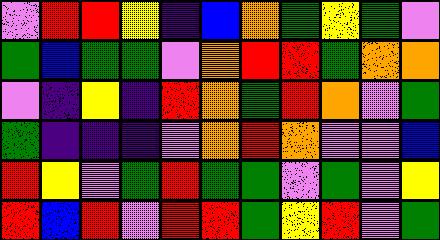[["violet", "red", "red", "yellow", "indigo", "blue", "orange", "green", "yellow", "green", "violet"], ["green", "blue", "green", "green", "violet", "orange", "red", "red", "green", "orange", "orange"], ["violet", "indigo", "yellow", "indigo", "red", "orange", "green", "red", "orange", "violet", "green"], ["green", "indigo", "indigo", "indigo", "violet", "orange", "red", "orange", "violet", "violet", "blue"], ["red", "yellow", "violet", "green", "red", "green", "green", "violet", "green", "violet", "yellow"], ["red", "blue", "red", "violet", "red", "red", "green", "yellow", "red", "violet", "green"]]